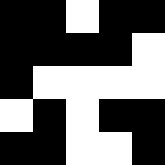[["black", "black", "white", "black", "black"], ["black", "black", "black", "black", "white"], ["black", "white", "white", "white", "white"], ["white", "black", "white", "black", "black"], ["black", "black", "white", "white", "black"]]